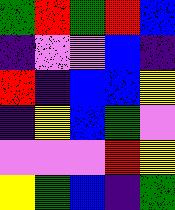[["green", "red", "green", "red", "blue"], ["indigo", "violet", "violet", "blue", "indigo"], ["red", "indigo", "blue", "blue", "yellow"], ["indigo", "yellow", "blue", "green", "violet"], ["violet", "violet", "violet", "red", "yellow"], ["yellow", "green", "blue", "indigo", "green"]]